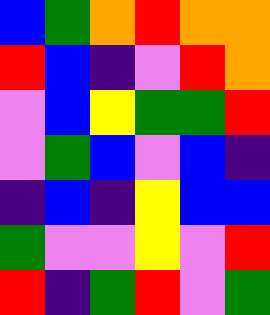[["blue", "green", "orange", "red", "orange", "orange"], ["red", "blue", "indigo", "violet", "red", "orange"], ["violet", "blue", "yellow", "green", "green", "red"], ["violet", "green", "blue", "violet", "blue", "indigo"], ["indigo", "blue", "indigo", "yellow", "blue", "blue"], ["green", "violet", "violet", "yellow", "violet", "red"], ["red", "indigo", "green", "red", "violet", "green"]]